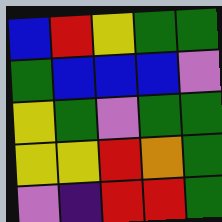[["blue", "red", "yellow", "green", "green"], ["green", "blue", "blue", "blue", "violet"], ["yellow", "green", "violet", "green", "green"], ["yellow", "yellow", "red", "orange", "green"], ["violet", "indigo", "red", "red", "green"]]